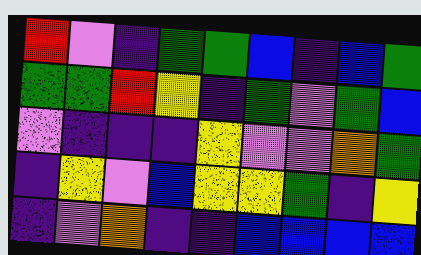[["red", "violet", "indigo", "green", "green", "blue", "indigo", "blue", "green"], ["green", "green", "red", "yellow", "indigo", "green", "violet", "green", "blue"], ["violet", "indigo", "indigo", "indigo", "yellow", "violet", "violet", "orange", "green"], ["indigo", "yellow", "violet", "blue", "yellow", "yellow", "green", "indigo", "yellow"], ["indigo", "violet", "orange", "indigo", "indigo", "blue", "blue", "blue", "blue"]]